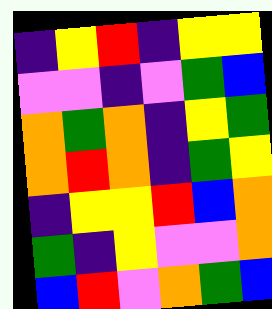[["indigo", "yellow", "red", "indigo", "yellow", "yellow"], ["violet", "violet", "indigo", "violet", "green", "blue"], ["orange", "green", "orange", "indigo", "yellow", "green"], ["orange", "red", "orange", "indigo", "green", "yellow"], ["indigo", "yellow", "yellow", "red", "blue", "orange"], ["green", "indigo", "yellow", "violet", "violet", "orange"], ["blue", "red", "violet", "orange", "green", "blue"]]